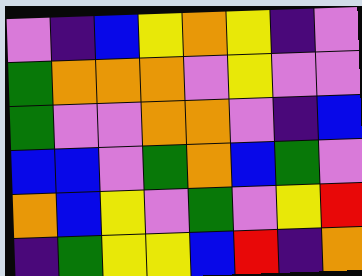[["violet", "indigo", "blue", "yellow", "orange", "yellow", "indigo", "violet"], ["green", "orange", "orange", "orange", "violet", "yellow", "violet", "violet"], ["green", "violet", "violet", "orange", "orange", "violet", "indigo", "blue"], ["blue", "blue", "violet", "green", "orange", "blue", "green", "violet"], ["orange", "blue", "yellow", "violet", "green", "violet", "yellow", "red"], ["indigo", "green", "yellow", "yellow", "blue", "red", "indigo", "orange"]]